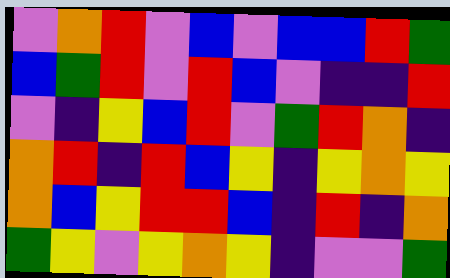[["violet", "orange", "red", "violet", "blue", "violet", "blue", "blue", "red", "green"], ["blue", "green", "red", "violet", "red", "blue", "violet", "indigo", "indigo", "red"], ["violet", "indigo", "yellow", "blue", "red", "violet", "green", "red", "orange", "indigo"], ["orange", "red", "indigo", "red", "blue", "yellow", "indigo", "yellow", "orange", "yellow"], ["orange", "blue", "yellow", "red", "red", "blue", "indigo", "red", "indigo", "orange"], ["green", "yellow", "violet", "yellow", "orange", "yellow", "indigo", "violet", "violet", "green"]]